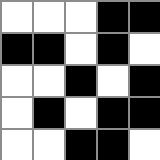[["white", "white", "white", "black", "black"], ["black", "black", "white", "black", "white"], ["white", "white", "black", "white", "black"], ["white", "black", "white", "black", "black"], ["white", "white", "black", "black", "white"]]